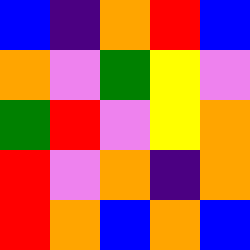[["blue", "indigo", "orange", "red", "blue"], ["orange", "violet", "green", "yellow", "violet"], ["green", "red", "violet", "yellow", "orange"], ["red", "violet", "orange", "indigo", "orange"], ["red", "orange", "blue", "orange", "blue"]]